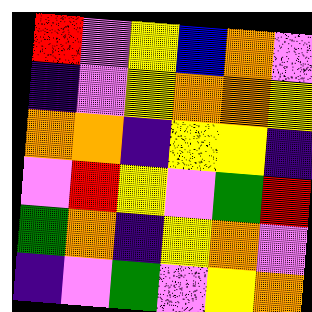[["red", "violet", "yellow", "blue", "orange", "violet"], ["indigo", "violet", "yellow", "orange", "orange", "yellow"], ["orange", "orange", "indigo", "yellow", "yellow", "indigo"], ["violet", "red", "yellow", "violet", "green", "red"], ["green", "orange", "indigo", "yellow", "orange", "violet"], ["indigo", "violet", "green", "violet", "yellow", "orange"]]